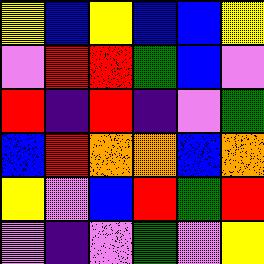[["yellow", "blue", "yellow", "blue", "blue", "yellow"], ["violet", "red", "red", "green", "blue", "violet"], ["red", "indigo", "red", "indigo", "violet", "green"], ["blue", "red", "orange", "orange", "blue", "orange"], ["yellow", "violet", "blue", "red", "green", "red"], ["violet", "indigo", "violet", "green", "violet", "yellow"]]